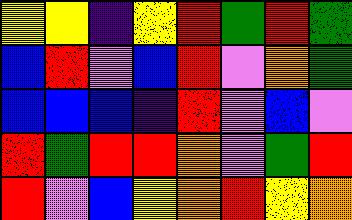[["yellow", "yellow", "indigo", "yellow", "red", "green", "red", "green"], ["blue", "red", "violet", "blue", "red", "violet", "orange", "green"], ["blue", "blue", "blue", "indigo", "red", "violet", "blue", "violet"], ["red", "green", "red", "red", "orange", "violet", "green", "red"], ["red", "violet", "blue", "yellow", "orange", "red", "yellow", "orange"]]